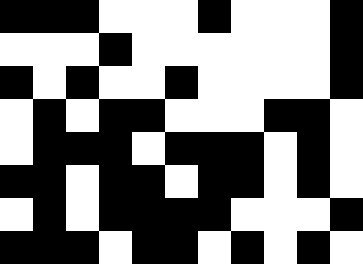[["black", "black", "black", "white", "white", "white", "black", "white", "white", "white", "black"], ["white", "white", "white", "black", "white", "white", "white", "white", "white", "white", "black"], ["black", "white", "black", "white", "white", "black", "white", "white", "white", "white", "black"], ["white", "black", "white", "black", "black", "white", "white", "white", "black", "black", "white"], ["white", "black", "black", "black", "white", "black", "black", "black", "white", "black", "white"], ["black", "black", "white", "black", "black", "white", "black", "black", "white", "black", "white"], ["white", "black", "white", "black", "black", "black", "black", "white", "white", "white", "black"], ["black", "black", "black", "white", "black", "black", "white", "black", "white", "black", "white"]]